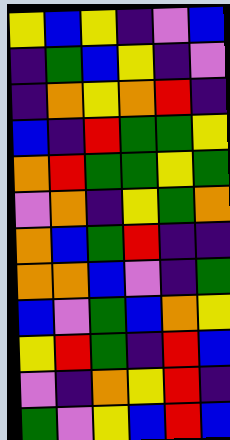[["yellow", "blue", "yellow", "indigo", "violet", "blue"], ["indigo", "green", "blue", "yellow", "indigo", "violet"], ["indigo", "orange", "yellow", "orange", "red", "indigo"], ["blue", "indigo", "red", "green", "green", "yellow"], ["orange", "red", "green", "green", "yellow", "green"], ["violet", "orange", "indigo", "yellow", "green", "orange"], ["orange", "blue", "green", "red", "indigo", "indigo"], ["orange", "orange", "blue", "violet", "indigo", "green"], ["blue", "violet", "green", "blue", "orange", "yellow"], ["yellow", "red", "green", "indigo", "red", "blue"], ["violet", "indigo", "orange", "yellow", "red", "indigo"], ["green", "violet", "yellow", "blue", "red", "blue"]]